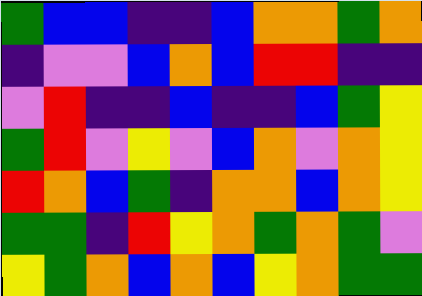[["green", "blue", "blue", "indigo", "indigo", "blue", "orange", "orange", "green", "orange"], ["indigo", "violet", "violet", "blue", "orange", "blue", "red", "red", "indigo", "indigo"], ["violet", "red", "indigo", "indigo", "blue", "indigo", "indigo", "blue", "green", "yellow"], ["green", "red", "violet", "yellow", "violet", "blue", "orange", "violet", "orange", "yellow"], ["red", "orange", "blue", "green", "indigo", "orange", "orange", "blue", "orange", "yellow"], ["green", "green", "indigo", "red", "yellow", "orange", "green", "orange", "green", "violet"], ["yellow", "green", "orange", "blue", "orange", "blue", "yellow", "orange", "green", "green"]]